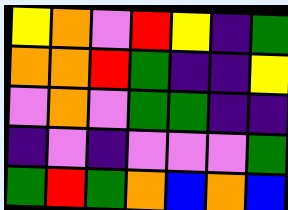[["yellow", "orange", "violet", "red", "yellow", "indigo", "green"], ["orange", "orange", "red", "green", "indigo", "indigo", "yellow"], ["violet", "orange", "violet", "green", "green", "indigo", "indigo"], ["indigo", "violet", "indigo", "violet", "violet", "violet", "green"], ["green", "red", "green", "orange", "blue", "orange", "blue"]]